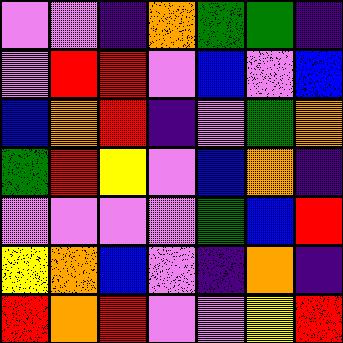[["violet", "violet", "indigo", "orange", "green", "green", "indigo"], ["violet", "red", "red", "violet", "blue", "violet", "blue"], ["blue", "orange", "red", "indigo", "violet", "green", "orange"], ["green", "red", "yellow", "violet", "blue", "orange", "indigo"], ["violet", "violet", "violet", "violet", "green", "blue", "red"], ["yellow", "orange", "blue", "violet", "indigo", "orange", "indigo"], ["red", "orange", "red", "violet", "violet", "yellow", "red"]]